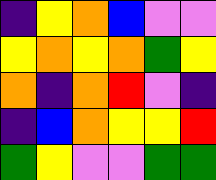[["indigo", "yellow", "orange", "blue", "violet", "violet"], ["yellow", "orange", "yellow", "orange", "green", "yellow"], ["orange", "indigo", "orange", "red", "violet", "indigo"], ["indigo", "blue", "orange", "yellow", "yellow", "red"], ["green", "yellow", "violet", "violet", "green", "green"]]